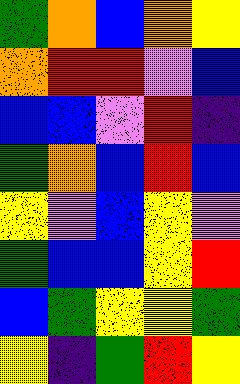[["green", "orange", "blue", "orange", "yellow"], ["orange", "red", "red", "violet", "blue"], ["blue", "blue", "violet", "red", "indigo"], ["green", "orange", "blue", "red", "blue"], ["yellow", "violet", "blue", "yellow", "violet"], ["green", "blue", "blue", "yellow", "red"], ["blue", "green", "yellow", "yellow", "green"], ["yellow", "indigo", "green", "red", "yellow"]]